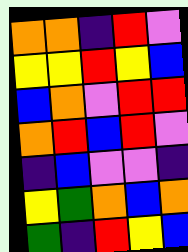[["orange", "orange", "indigo", "red", "violet"], ["yellow", "yellow", "red", "yellow", "blue"], ["blue", "orange", "violet", "red", "red"], ["orange", "red", "blue", "red", "violet"], ["indigo", "blue", "violet", "violet", "indigo"], ["yellow", "green", "orange", "blue", "orange"], ["green", "indigo", "red", "yellow", "blue"]]